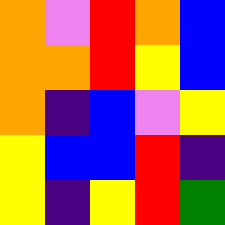[["orange", "violet", "red", "orange", "blue"], ["orange", "orange", "red", "yellow", "blue"], ["orange", "indigo", "blue", "violet", "yellow"], ["yellow", "blue", "blue", "red", "indigo"], ["yellow", "indigo", "yellow", "red", "green"]]